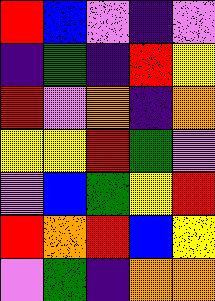[["red", "blue", "violet", "indigo", "violet"], ["indigo", "green", "indigo", "red", "yellow"], ["red", "violet", "orange", "indigo", "orange"], ["yellow", "yellow", "red", "green", "violet"], ["violet", "blue", "green", "yellow", "red"], ["red", "orange", "red", "blue", "yellow"], ["violet", "green", "indigo", "orange", "orange"]]